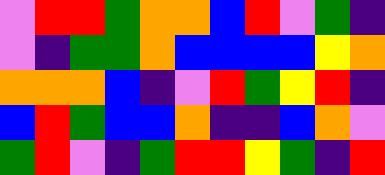[["violet", "red", "red", "green", "orange", "orange", "blue", "red", "violet", "green", "indigo"], ["violet", "indigo", "green", "green", "orange", "blue", "blue", "blue", "blue", "yellow", "orange"], ["orange", "orange", "orange", "blue", "indigo", "violet", "red", "green", "yellow", "red", "indigo"], ["blue", "red", "green", "blue", "blue", "orange", "indigo", "indigo", "blue", "orange", "violet"], ["green", "red", "violet", "indigo", "green", "red", "red", "yellow", "green", "indigo", "red"]]